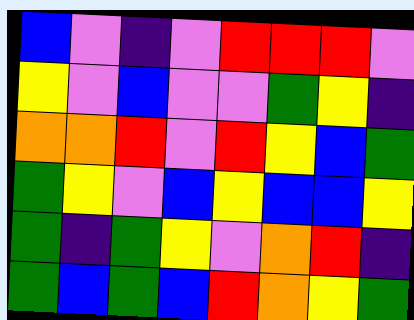[["blue", "violet", "indigo", "violet", "red", "red", "red", "violet"], ["yellow", "violet", "blue", "violet", "violet", "green", "yellow", "indigo"], ["orange", "orange", "red", "violet", "red", "yellow", "blue", "green"], ["green", "yellow", "violet", "blue", "yellow", "blue", "blue", "yellow"], ["green", "indigo", "green", "yellow", "violet", "orange", "red", "indigo"], ["green", "blue", "green", "blue", "red", "orange", "yellow", "green"]]